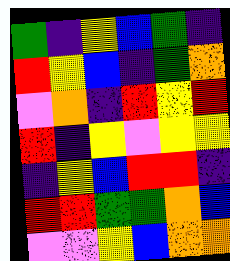[["green", "indigo", "yellow", "blue", "green", "indigo"], ["red", "yellow", "blue", "indigo", "green", "orange"], ["violet", "orange", "indigo", "red", "yellow", "red"], ["red", "indigo", "yellow", "violet", "yellow", "yellow"], ["indigo", "yellow", "blue", "red", "red", "indigo"], ["red", "red", "green", "green", "orange", "blue"], ["violet", "violet", "yellow", "blue", "orange", "orange"]]